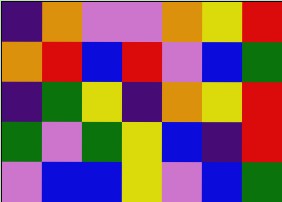[["indigo", "orange", "violet", "violet", "orange", "yellow", "red"], ["orange", "red", "blue", "red", "violet", "blue", "green"], ["indigo", "green", "yellow", "indigo", "orange", "yellow", "red"], ["green", "violet", "green", "yellow", "blue", "indigo", "red"], ["violet", "blue", "blue", "yellow", "violet", "blue", "green"]]